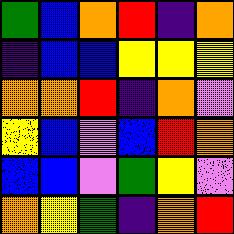[["green", "blue", "orange", "red", "indigo", "orange"], ["indigo", "blue", "blue", "yellow", "yellow", "yellow"], ["orange", "orange", "red", "indigo", "orange", "violet"], ["yellow", "blue", "violet", "blue", "red", "orange"], ["blue", "blue", "violet", "green", "yellow", "violet"], ["orange", "yellow", "green", "indigo", "orange", "red"]]